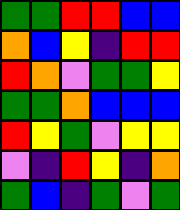[["green", "green", "red", "red", "blue", "blue"], ["orange", "blue", "yellow", "indigo", "red", "red"], ["red", "orange", "violet", "green", "green", "yellow"], ["green", "green", "orange", "blue", "blue", "blue"], ["red", "yellow", "green", "violet", "yellow", "yellow"], ["violet", "indigo", "red", "yellow", "indigo", "orange"], ["green", "blue", "indigo", "green", "violet", "green"]]